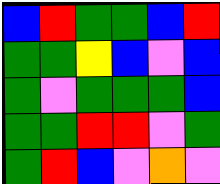[["blue", "red", "green", "green", "blue", "red"], ["green", "green", "yellow", "blue", "violet", "blue"], ["green", "violet", "green", "green", "green", "blue"], ["green", "green", "red", "red", "violet", "green"], ["green", "red", "blue", "violet", "orange", "violet"]]